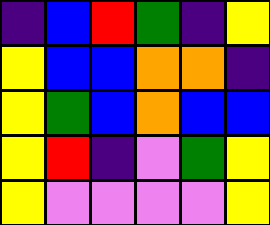[["indigo", "blue", "red", "green", "indigo", "yellow"], ["yellow", "blue", "blue", "orange", "orange", "indigo"], ["yellow", "green", "blue", "orange", "blue", "blue"], ["yellow", "red", "indigo", "violet", "green", "yellow"], ["yellow", "violet", "violet", "violet", "violet", "yellow"]]